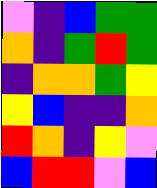[["violet", "indigo", "blue", "green", "green"], ["orange", "indigo", "green", "red", "green"], ["indigo", "orange", "orange", "green", "yellow"], ["yellow", "blue", "indigo", "indigo", "orange"], ["red", "orange", "indigo", "yellow", "violet"], ["blue", "red", "red", "violet", "blue"]]